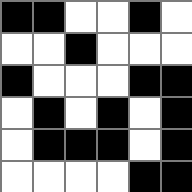[["black", "black", "white", "white", "black", "white"], ["white", "white", "black", "white", "white", "white"], ["black", "white", "white", "white", "black", "black"], ["white", "black", "white", "black", "white", "black"], ["white", "black", "black", "black", "white", "black"], ["white", "white", "white", "white", "black", "black"]]